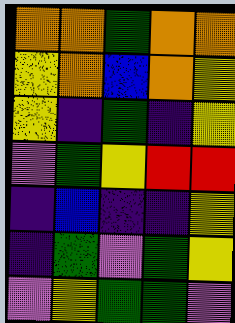[["orange", "orange", "green", "orange", "orange"], ["yellow", "orange", "blue", "orange", "yellow"], ["yellow", "indigo", "green", "indigo", "yellow"], ["violet", "green", "yellow", "red", "red"], ["indigo", "blue", "indigo", "indigo", "yellow"], ["indigo", "green", "violet", "green", "yellow"], ["violet", "yellow", "green", "green", "violet"]]